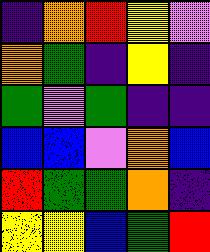[["indigo", "orange", "red", "yellow", "violet"], ["orange", "green", "indigo", "yellow", "indigo"], ["green", "violet", "green", "indigo", "indigo"], ["blue", "blue", "violet", "orange", "blue"], ["red", "green", "green", "orange", "indigo"], ["yellow", "yellow", "blue", "green", "red"]]